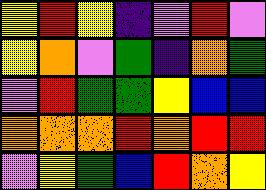[["yellow", "red", "yellow", "indigo", "violet", "red", "violet"], ["yellow", "orange", "violet", "green", "indigo", "orange", "green"], ["violet", "red", "green", "green", "yellow", "blue", "blue"], ["orange", "orange", "orange", "red", "orange", "red", "red"], ["violet", "yellow", "green", "blue", "red", "orange", "yellow"]]